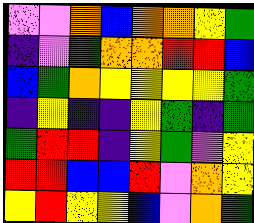[["violet", "violet", "orange", "blue", "orange", "orange", "yellow", "green"], ["indigo", "violet", "green", "orange", "orange", "red", "red", "blue"], ["blue", "green", "orange", "yellow", "yellow", "yellow", "yellow", "green"], ["indigo", "yellow", "indigo", "indigo", "yellow", "green", "indigo", "green"], ["green", "red", "red", "indigo", "yellow", "green", "violet", "yellow"], ["red", "red", "blue", "blue", "red", "violet", "orange", "yellow"], ["yellow", "red", "yellow", "yellow", "blue", "violet", "orange", "green"]]